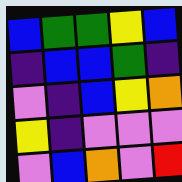[["blue", "green", "green", "yellow", "blue"], ["indigo", "blue", "blue", "green", "indigo"], ["violet", "indigo", "blue", "yellow", "orange"], ["yellow", "indigo", "violet", "violet", "violet"], ["violet", "blue", "orange", "violet", "red"]]